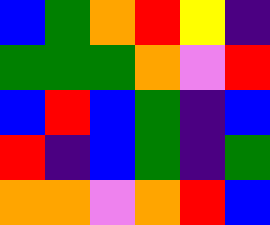[["blue", "green", "orange", "red", "yellow", "indigo"], ["green", "green", "green", "orange", "violet", "red"], ["blue", "red", "blue", "green", "indigo", "blue"], ["red", "indigo", "blue", "green", "indigo", "green"], ["orange", "orange", "violet", "orange", "red", "blue"]]